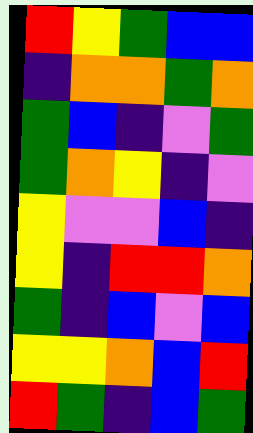[["red", "yellow", "green", "blue", "blue"], ["indigo", "orange", "orange", "green", "orange"], ["green", "blue", "indigo", "violet", "green"], ["green", "orange", "yellow", "indigo", "violet"], ["yellow", "violet", "violet", "blue", "indigo"], ["yellow", "indigo", "red", "red", "orange"], ["green", "indigo", "blue", "violet", "blue"], ["yellow", "yellow", "orange", "blue", "red"], ["red", "green", "indigo", "blue", "green"]]